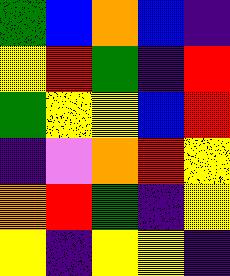[["green", "blue", "orange", "blue", "indigo"], ["yellow", "red", "green", "indigo", "red"], ["green", "yellow", "yellow", "blue", "red"], ["indigo", "violet", "orange", "red", "yellow"], ["orange", "red", "green", "indigo", "yellow"], ["yellow", "indigo", "yellow", "yellow", "indigo"]]